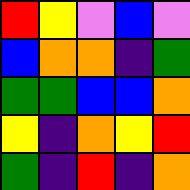[["red", "yellow", "violet", "blue", "violet"], ["blue", "orange", "orange", "indigo", "green"], ["green", "green", "blue", "blue", "orange"], ["yellow", "indigo", "orange", "yellow", "red"], ["green", "indigo", "red", "indigo", "orange"]]